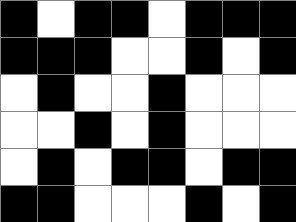[["black", "white", "black", "black", "white", "black", "black", "black"], ["black", "black", "black", "white", "white", "black", "white", "black"], ["white", "black", "white", "white", "black", "white", "white", "white"], ["white", "white", "black", "white", "black", "white", "white", "white"], ["white", "black", "white", "black", "black", "white", "black", "black"], ["black", "black", "white", "white", "white", "black", "white", "black"]]